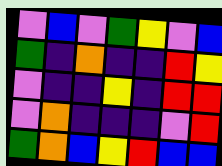[["violet", "blue", "violet", "green", "yellow", "violet", "blue"], ["green", "indigo", "orange", "indigo", "indigo", "red", "yellow"], ["violet", "indigo", "indigo", "yellow", "indigo", "red", "red"], ["violet", "orange", "indigo", "indigo", "indigo", "violet", "red"], ["green", "orange", "blue", "yellow", "red", "blue", "blue"]]